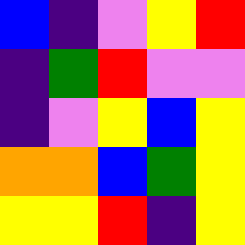[["blue", "indigo", "violet", "yellow", "red"], ["indigo", "green", "red", "violet", "violet"], ["indigo", "violet", "yellow", "blue", "yellow"], ["orange", "orange", "blue", "green", "yellow"], ["yellow", "yellow", "red", "indigo", "yellow"]]